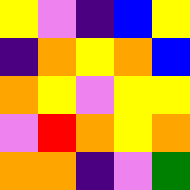[["yellow", "violet", "indigo", "blue", "yellow"], ["indigo", "orange", "yellow", "orange", "blue"], ["orange", "yellow", "violet", "yellow", "yellow"], ["violet", "red", "orange", "yellow", "orange"], ["orange", "orange", "indigo", "violet", "green"]]